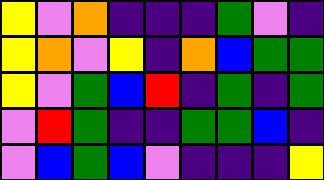[["yellow", "violet", "orange", "indigo", "indigo", "indigo", "green", "violet", "indigo"], ["yellow", "orange", "violet", "yellow", "indigo", "orange", "blue", "green", "green"], ["yellow", "violet", "green", "blue", "red", "indigo", "green", "indigo", "green"], ["violet", "red", "green", "indigo", "indigo", "green", "green", "blue", "indigo"], ["violet", "blue", "green", "blue", "violet", "indigo", "indigo", "indigo", "yellow"]]